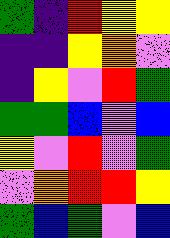[["green", "indigo", "red", "yellow", "yellow"], ["indigo", "indigo", "yellow", "orange", "violet"], ["indigo", "yellow", "violet", "red", "green"], ["green", "green", "blue", "violet", "blue"], ["yellow", "violet", "red", "violet", "green"], ["violet", "orange", "red", "red", "yellow"], ["green", "blue", "green", "violet", "blue"]]